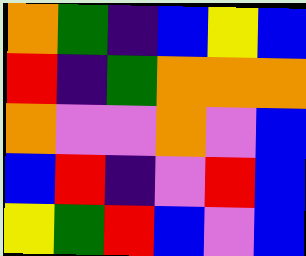[["orange", "green", "indigo", "blue", "yellow", "blue"], ["red", "indigo", "green", "orange", "orange", "orange"], ["orange", "violet", "violet", "orange", "violet", "blue"], ["blue", "red", "indigo", "violet", "red", "blue"], ["yellow", "green", "red", "blue", "violet", "blue"]]